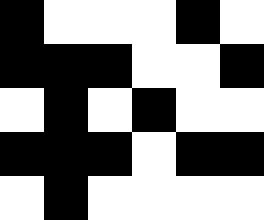[["black", "white", "white", "white", "black", "white"], ["black", "black", "black", "white", "white", "black"], ["white", "black", "white", "black", "white", "white"], ["black", "black", "black", "white", "black", "black"], ["white", "black", "white", "white", "white", "white"]]